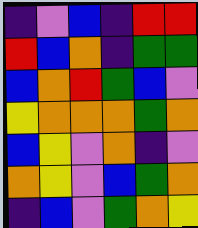[["indigo", "violet", "blue", "indigo", "red", "red"], ["red", "blue", "orange", "indigo", "green", "green"], ["blue", "orange", "red", "green", "blue", "violet"], ["yellow", "orange", "orange", "orange", "green", "orange"], ["blue", "yellow", "violet", "orange", "indigo", "violet"], ["orange", "yellow", "violet", "blue", "green", "orange"], ["indigo", "blue", "violet", "green", "orange", "yellow"]]